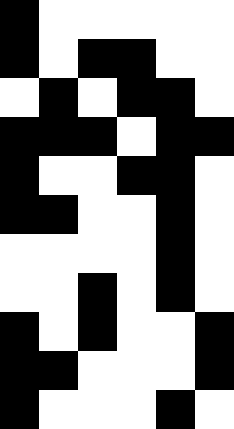[["black", "white", "white", "white", "white", "white"], ["black", "white", "black", "black", "white", "white"], ["white", "black", "white", "black", "black", "white"], ["black", "black", "black", "white", "black", "black"], ["black", "white", "white", "black", "black", "white"], ["black", "black", "white", "white", "black", "white"], ["white", "white", "white", "white", "black", "white"], ["white", "white", "black", "white", "black", "white"], ["black", "white", "black", "white", "white", "black"], ["black", "black", "white", "white", "white", "black"], ["black", "white", "white", "white", "black", "white"]]